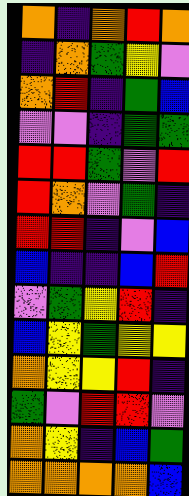[["orange", "indigo", "orange", "red", "orange"], ["indigo", "orange", "green", "yellow", "violet"], ["orange", "red", "indigo", "green", "blue"], ["violet", "violet", "indigo", "green", "green"], ["red", "red", "green", "violet", "red"], ["red", "orange", "violet", "green", "indigo"], ["red", "red", "indigo", "violet", "blue"], ["blue", "indigo", "indigo", "blue", "red"], ["violet", "green", "yellow", "red", "indigo"], ["blue", "yellow", "green", "yellow", "yellow"], ["orange", "yellow", "yellow", "red", "indigo"], ["green", "violet", "red", "red", "violet"], ["orange", "yellow", "indigo", "blue", "green"], ["orange", "orange", "orange", "orange", "blue"]]